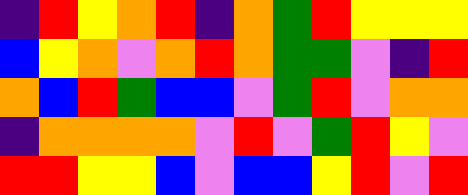[["indigo", "red", "yellow", "orange", "red", "indigo", "orange", "green", "red", "yellow", "yellow", "yellow"], ["blue", "yellow", "orange", "violet", "orange", "red", "orange", "green", "green", "violet", "indigo", "red"], ["orange", "blue", "red", "green", "blue", "blue", "violet", "green", "red", "violet", "orange", "orange"], ["indigo", "orange", "orange", "orange", "orange", "violet", "red", "violet", "green", "red", "yellow", "violet"], ["red", "red", "yellow", "yellow", "blue", "violet", "blue", "blue", "yellow", "red", "violet", "red"]]